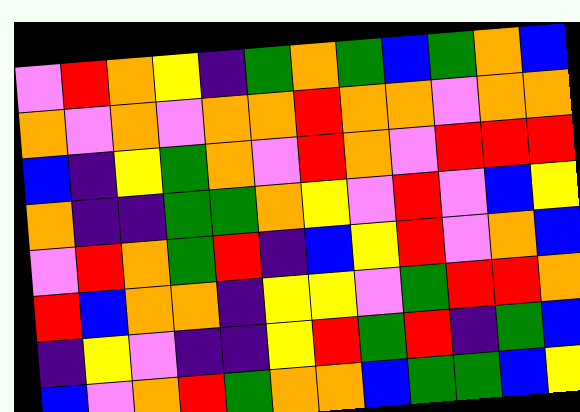[["violet", "red", "orange", "yellow", "indigo", "green", "orange", "green", "blue", "green", "orange", "blue"], ["orange", "violet", "orange", "violet", "orange", "orange", "red", "orange", "orange", "violet", "orange", "orange"], ["blue", "indigo", "yellow", "green", "orange", "violet", "red", "orange", "violet", "red", "red", "red"], ["orange", "indigo", "indigo", "green", "green", "orange", "yellow", "violet", "red", "violet", "blue", "yellow"], ["violet", "red", "orange", "green", "red", "indigo", "blue", "yellow", "red", "violet", "orange", "blue"], ["red", "blue", "orange", "orange", "indigo", "yellow", "yellow", "violet", "green", "red", "red", "orange"], ["indigo", "yellow", "violet", "indigo", "indigo", "yellow", "red", "green", "red", "indigo", "green", "blue"], ["blue", "violet", "orange", "red", "green", "orange", "orange", "blue", "green", "green", "blue", "yellow"]]